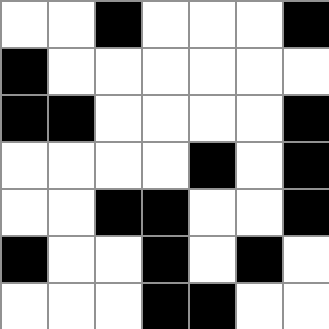[["white", "white", "black", "white", "white", "white", "black"], ["black", "white", "white", "white", "white", "white", "white"], ["black", "black", "white", "white", "white", "white", "black"], ["white", "white", "white", "white", "black", "white", "black"], ["white", "white", "black", "black", "white", "white", "black"], ["black", "white", "white", "black", "white", "black", "white"], ["white", "white", "white", "black", "black", "white", "white"]]